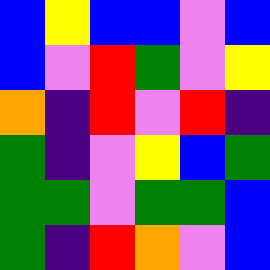[["blue", "yellow", "blue", "blue", "violet", "blue"], ["blue", "violet", "red", "green", "violet", "yellow"], ["orange", "indigo", "red", "violet", "red", "indigo"], ["green", "indigo", "violet", "yellow", "blue", "green"], ["green", "green", "violet", "green", "green", "blue"], ["green", "indigo", "red", "orange", "violet", "blue"]]